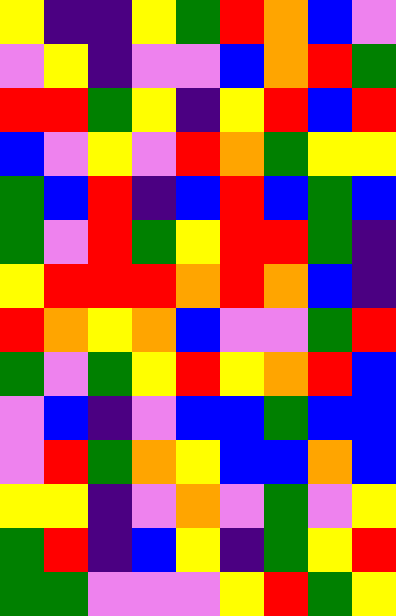[["yellow", "indigo", "indigo", "yellow", "green", "red", "orange", "blue", "violet"], ["violet", "yellow", "indigo", "violet", "violet", "blue", "orange", "red", "green"], ["red", "red", "green", "yellow", "indigo", "yellow", "red", "blue", "red"], ["blue", "violet", "yellow", "violet", "red", "orange", "green", "yellow", "yellow"], ["green", "blue", "red", "indigo", "blue", "red", "blue", "green", "blue"], ["green", "violet", "red", "green", "yellow", "red", "red", "green", "indigo"], ["yellow", "red", "red", "red", "orange", "red", "orange", "blue", "indigo"], ["red", "orange", "yellow", "orange", "blue", "violet", "violet", "green", "red"], ["green", "violet", "green", "yellow", "red", "yellow", "orange", "red", "blue"], ["violet", "blue", "indigo", "violet", "blue", "blue", "green", "blue", "blue"], ["violet", "red", "green", "orange", "yellow", "blue", "blue", "orange", "blue"], ["yellow", "yellow", "indigo", "violet", "orange", "violet", "green", "violet", "yellow"], ["green", "red", "indigo", "blue", "yellow", "indigo", "green", "yellow", "red"], ["green", "green", "violet", "violet", "violet", "yellow", "red", "green", "yellow"]]